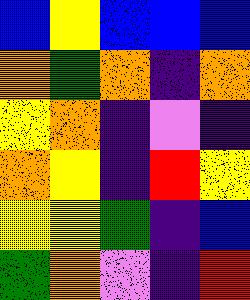[["blue", "yellow", "blue", "blue", "blue"], ["orange", "green", "orange", "indigo", "orange"], ["yellow", "orange", "indigo", "violet", "indigo"], ["orange", "yellow", "indigo", "red", "yellow"], ["yellow", "yellow", "green", "indigo", "blue"], ["green", "orange", "violet", "indigo", "red"]]